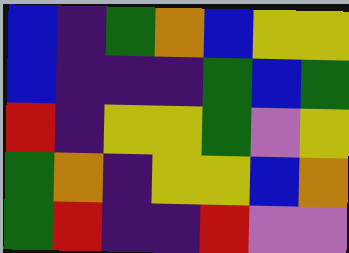[["blue", "indigo", "green", "orange", "blue", "yellow", "yellow"], ["blue", "indigo", "indigo", "indigo", "green", "blue", "green"], ["red", "indigo", "yellow", "yellow", "green", "violet", "yellow"], ["green", "orange", "indigo", "yellow", "yellow", "blue", "orange"], ["green", "red", "indigo", "indigo", "red", "violet", "violet"]]